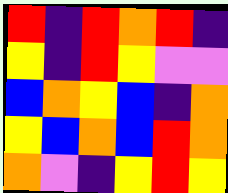[["red", "indigo", "red", "orange", "red", "indigo"], ["yellow", "indigo", "red", "yellow", "violet", "violet"], ["blue", "orange", "yellow", "blue", "indigo", "orange"], ["yellow", "blue", "orange", "blue", "red", "orange"], ["orange", "violet", "indigo", "yellow", "red", "yellow"]]